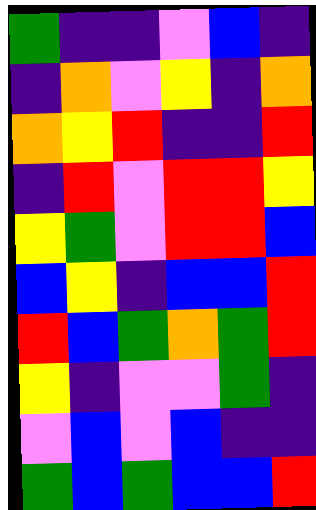[["green", "indigo", "indigo", "violet", "blue", "indigo"], ["indigo", "orange", "violet", "yellow", "indigo", "orange"], ["orange", "yellow", "red", "indigo", "indigo", "red"], ["indigo", "red", "violet", "red", "red", "yellow"], ["yellow", "green", "violet", "red", "red", "blue"], ["blue", "yellow", "indigo", "blue", "blue", "red"], ["red", "blue", "green", "orange", "green", "red"], ["yellow", "indigo", "violet", "violet", "green", "indigo"], ["violet", "blue", "violet", "blue", "indigo", "indigo"], ["green", "blue", "green", "blue", "blue", "red"]]